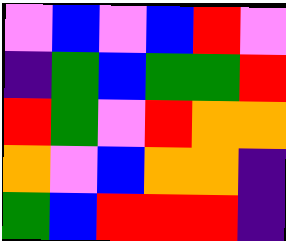[["violet", "blue", "violet", "blue", "red", "violet"], ["indigo", "green", "blue", "green", "green", "red"], ["red", "green", "violet", "red", "orange", "orange"], ["orange", "violet", "blue", "orange", "orange", "indigo"], ["green", "blue", "red", "red", "red", "indigo"]]